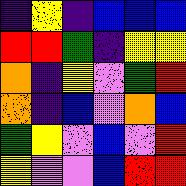[["indigo", "yellow", "indigo", "blue", "blue", "blue"], ["red", "red", "green", "indigo", "yellow", "yellow"], ["orange", "indigo", "yellow", "violet", "green", "red"], ["orange", "indigo", "blue", "violet", "orange", "blue"], ["green", "yellow", "violet", "blue", "violet", "red"], ["yellow", "violet", "violet", "blue", "red", "red"]]